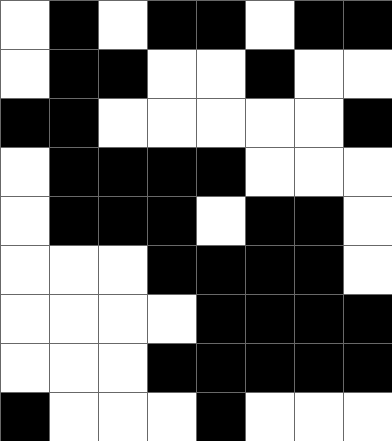[["white", "black", "white", "black", "black", "white", "black", "black"], ["white", "black", "black", "white", "white", "black", "white", "white"], ["black", "black", "white", "white", "white", "white", "white", "black"], ["white", "black", "black", "black", "black", "white", "white", "white"], ["white", "black", "black", "black", "white", "black", "black", "white"], ["white", "white", "white", "black", "black", "black", "black", "white"], ["white", "white", "white", "white", "black", "black", "black", "black"], ["white", "white", "white", "black", "black", "black", "black", "black"], ["black", "white", "white", "white", "black", "white", "white", "white"]]